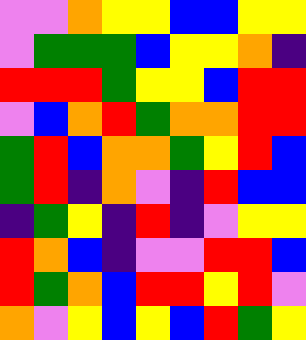[["violet", "violet", "orange", "yellow", "yellow", "blue", "blue", "yellow", "yellow"], ["violet", "green", "green", "green", "blue", "yellow", "yellow", "orange", "indigo"], ["red", "red", "red", "green", "yellow", "yellow", "blue", "red", "red"], ["violet", "blue", "orange", "red", "green", "orange", "orange", "red", "red"], ["green", "red", "blue", "orange", "orange", "green", "yellow", "red", "blue"], ["green", "red", "indigo", "orange", "violet", "indigo", "red", "blue", "blue"], ["indigo", "green", "yellow", "indigo", "red", "indigo", "violet", "yellow", "yellow"], ["red", "orange", "blue", "indigo", "violet", "violet", "red", "red", "blue"], ["red", "green", "orange", "blue", "red", "red", "yellow", "red", "violet"], ["orange", "violet", "yellow", "blue", "yellow", "blue", "red", "green", "yellow"]]